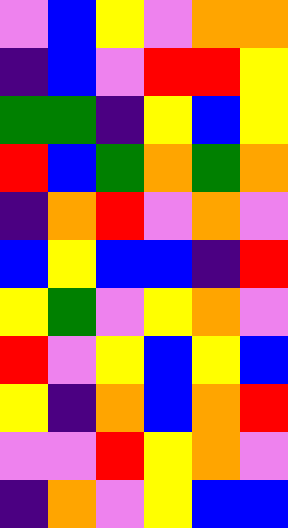[["violet", "blue", "yellow", "violet", "orange", "orange"], ["indigo", "blue", "violet", "red", "red", "yellow"], ["green", "green", "indigo", "yellow", "blue", "yellow"], ["red", "blue", "green", "orange", "green", "orange"], ["indigo", "orange", "red", "violet", "orange", "violet"], ["blue", "yellow", "blue", "blue", "indigo", "red"], ["yellow", "green", "violet", "yellow", "orange", "violet"], ["red", "violet", "yellow", "blue", "yellow", "blue"], ["yellow", "indigo", "orange", "blue", "orange", "red"], ["violet", "violet", "red", "yellow", "orange", "violet"], ["indigo", "orange", "violet", "yellow", "blue", "blue"]]